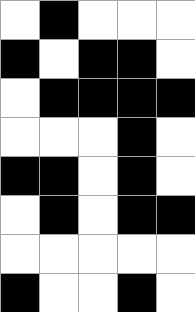[["white", "black", "white", "white", "white"], ["black", "white", "black", "black", "white"], ["white", "black", "black", "black", "black"], ["white", "white", "white", "black", "white"], ["black", "black", "white", "black", "white"], ["white", "black", "white", "black", "black"], ["white", "white", "white", "white", "white"], ["black", "white", "white", "black", "white"]]